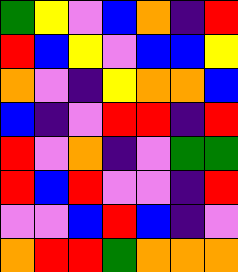[["green", "yellow", "violet", "blue", "orange", "indigo", "red"], ["red", "blue", "yellow", "violet", "blue", "blue", "yellow"], ["orange", "violet", "indigo", "yellow", "orange", "orange", "blue"], ["blue", "indigo", "violet", "red", "red", "indigo", "red"], ["red", "violet", "orange", "indigo", "violet", "green", "green"], ["red", "blue", "red", "violet", "violet", "indigo", "red"], ["violet", "violet", "blue", "red", "blue", "indigo", "violet"], ["orange", "red", "red", "green", "orange", "orange", "orange"]]